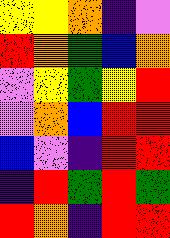[["yellow", "yellow", "orange", "indigo", "violet"], ["red", "orange", "green", "blue", "orange"], ["violet", "yellow", "green", "yellow", "red"], ["violet", "orange", "blue", "red", "red"], ["blue", "violet", "indigo", "red", "red"], ["indigo", "red", "green", "red", "green"], ["red", "orange", "indigo", "red", "red"]]